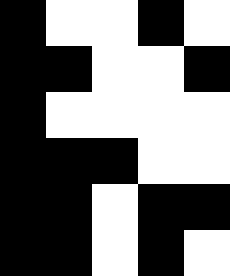[["black", "white", "white", "black", "white"], ["black", "black", "white", "white", "black"], ["black", "white", "white", "white", "white"], ["black", "black", "black", "white", "white"], ["black", "black", "white", "black", "black"], ["black", "black", "white", "black", "white"]]